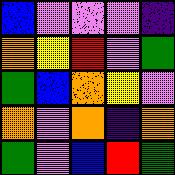[["blue", "violet", "violet", "violet", "indigo"], ["orange", "yellow", "red", "violet", "green"], ["green", "blue", "orange", "yellow", "violet"], ["orange", "violet", "orange", "indigo", "orange"], ["green", "violet", "blue", "red", "green"]]